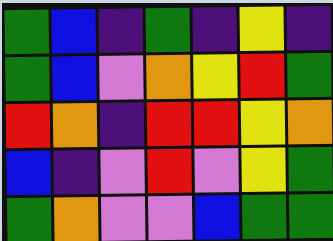[["green", "blue", "indigo", "green", "indigo", "yellow", "indigo"], ["green", "blue", "violet", "orange", "yellow", "red", "green"], ["red", "orange", "indigo", "red", "red", "yellow", "orange"], ["blue", "indigo", "violet", "red", "violet", "yellow", "green"], ["green", "orange", "violet", "violet", "blue", "green", "green"]]